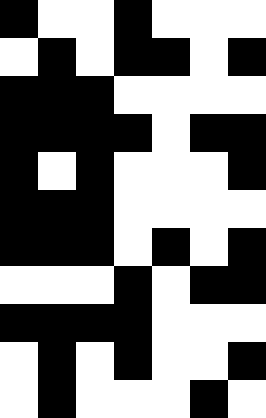[["black", "white", "white", "black", "white", "white", "white"], ["white", "black", "white", "black", "black", "white", "black"], ["black", "black", "black", "white", "white", "white", "white"], ["black", "black", "black", "black", "white", "black", "black"], ["black", "white", "black", "white", "white", "white", "black"], ["black", "black", "black", "white", "white", "white", "white"], ["black", "black", "black", "white", "black", "white", "black"], ["white", "white", "white", "black", "white", "black", "black"], ["black", "black", "black", "black", "white", "white", "white"], ["white", "black", "white", "black", "white", "white", "black"], ["white", "black", "white", "white", "white", "black", "white"]]